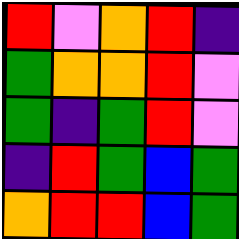[["red", "violet", "orange", "red", "indigo"], ["green", "orange", "orange", "red", "violet"], ["green", "indigo", "green", "red", "violet"], ["indigo", "red", "green", "blue", "green"], ["orange", "red", "red", "blue", "green"]]